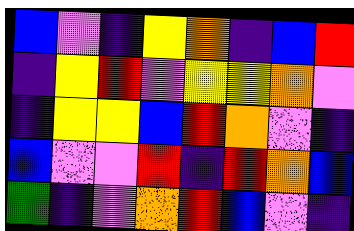[["blue", "violet", "indigo", "yellow", "orange", "indigo", "blue", "red"], ["indigo", "yellow", "red", "violet", "yellow", "yellow", "orange", "violet"], ["indigo", "yellow", "yellow", "blue", "red", "orange", "violet", "indigo"], ["blue", "violet", "violet", "red", "indigo", "red", "orange", "blue"], ["green", "indigo", "violet", "orange", "red", "blue", "violet", "indigo"]]